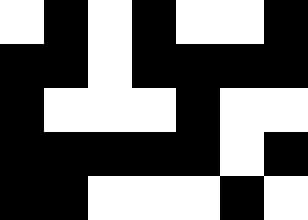[["white", "black", "white", "black", "white", "white", "black"], ["black", "black", "white", "black", "black", "black", "black"], ["black", "white", "white", "white", "black", "white", "white"], ["black", "black", "black", "black", "black", "white", "black"], ["black", "black", "white", "white", "white", "black", "white"]]